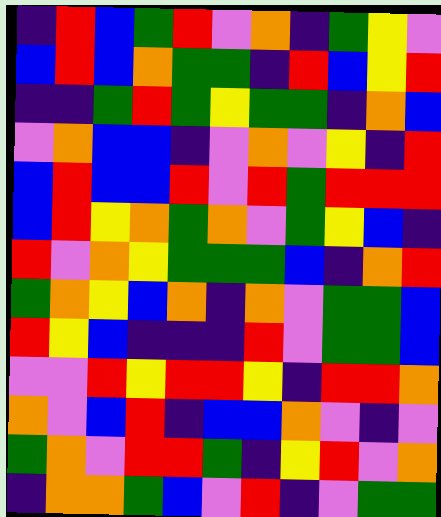[["indigo", "red", "blue", "green", "red", "violet", "orange", "indigo", "green", "yellow", "violet"], ["blue", "red", "blue", "orange", "green", "green", "indigo", "red", "blue", "yellow", "red"], ["indigo", "indigo", "green", "red", "green", "yellow", "green", "green", "indigo", "orange", "blue"], ["violet", "orange", "blue", "blue", "indigo", "violet", "orange", "violet", "yellow", "indigo", "red"], ["blue", "red", "blue", "blue", "red", "violet", "red", "green", "red", "red", "red"], ["blue", "red", "yellow", "orange", "green", "orange", "violet", "green", "yellow", "blue", "indigo"], ["red", "violet", "orange", "yellow", "green", "green", "green", "blue", "indigo", "orange", "red"], ["green", "orange", "yellow", "blue", "orange", "indigo", "orange", "violet", "green", "green", "blue"], ["red", "yellow", "blue", "indigo", "indigo", "indigo", "red", "violet", "green", "green", "blue"], ["violet", "violet", "red", "yellow", "red", "red", "yellow", "indigo", "red", "red", "orange"], ["orange", "violet", "blue", "red", "indigo", "blue", "blue", "orange", "violet", "indigo", "violet"], ["green", "orange", "violet", "red", "red", "green", "indigo", "yellow", "red", "violet", "orange"], ["indigo", "orange", "orange", "green", "blue", "violet", "red", "indigo", "violet", "green", "green"]]